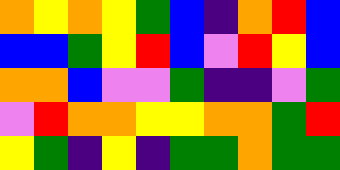[["orange", "yellow", "orange", "yellow", "green", "blue", "indigo", "orange", "red", "blue"], ["blue", "blue", "green", "yellow", "red", "blue", "violet", "red", "yellow", "blue"], ["orange", "orange", "blue", "violet", "violet", "green", "indigo", "indigo", "violet", "green"], ["violet", "red", "orange", "orange", "yellow", "yellow", "orange", "orange", "green", "red"], ["yellow", "green", "indigo", "yellow", "indigo", "green", "green", "orange", "green", "green"]]